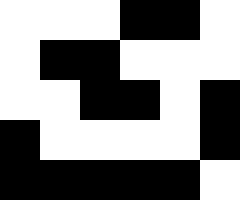[["white", "white", "white", "black", "black", "white"], ["white", "black", "black", "white", "white", "white"], ["white", "white", "black", "black", "white", "black"], ["black", "white", "white", "white", "white", "black"], ["black", "black", "black", "black", "black", "white"]]